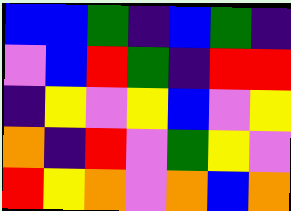[["blue", "blue", "green", "indigo", "blue", "green", "indigo"], ["violet", "blue", "red", "green", "indigo", "red", "red"], ["indigo", "yellow", "violet", "yellow", "blue", "violet", "yellow"], ["orange", "indigo", "red", "violet", "green", "yellow", "violet"], ["red", "yellow", "orange", "violet", "orange", "blue", "orange"]]